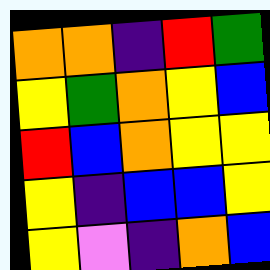[["orange", "orange", "indigo", "red", "green"], ["yellow", "green", "orange", "yellow", "blue"], ["red", "blue", "orange", "yellow", "yellow"], ["yellow", "indigo", "blue", "blue", "yellow"], ["yellow", "violet", "indigo", "orange", "blue"]]